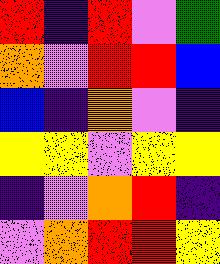[["red", "indigo", "red", "violet", "green"], ["orange", "violet", "red", "red", "blue"], ["blue", "indigo", "orange", "violet", "indigo"], ["yellow", "yellow", "violet", "yellow", "yellow"], ["indigo", "violet", "orange", "red", "indigo"], ["violet", "orange", "red", "red", "yellow"]]